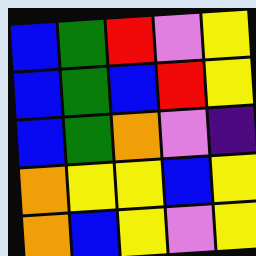[["blue", "green", "red", "violet", "yellow"], ["blue", "green", "blue", "red", "yellow"], ["blue", "green", "orange", "violet", "indigo"], ["orange", "yellow", "yellow", "blue", "yellow"], ["orange", "blue", "yellow", "violet", "yellow"]]